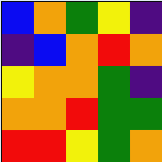[["blue", "orange", "green", "yellow", "indigo"], ["indigo", "blue", "orange", "red", "orange"], ["yellow", "orange", "orange", "green", "indigo"], ["orange", "orange", "red", "green", "green"], ["red", "red", "yellow", "green", "orange"]]